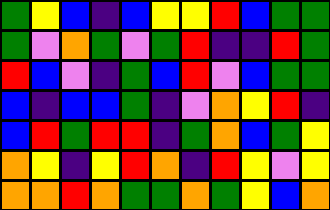[["green", "yellow", "blue", "indigo", "blue", "yellow", "yellow", "red", "blue", "green", "green"], ["green", "violet", "orange", "green", "violet", "green", "red", "indigo", "indigo", "red", "green"], ["red", "blue", "violet", "indigo", "green", "blue", "red", "violet", "blue", "green", "green"], ["blue", "indigo", "blue", "blue", "green", "indigo", "violet", "orange", "yellow", "red", "indigo"], ["blue", "red", "green", "red", "red", "indigo", "green", "orange", "blue", "green", "yellow"], ["orange", "yellow", "indigo", "yellow", "red", "orange", "indigo", "red", "yellow", "violet", "yellow"], ["orange", "orange", "red", "orange", "green", "green", "orange", "green", "yellow", "blue", "orange"]]